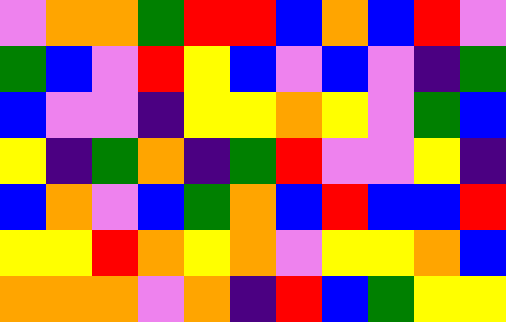[["violet", "orange", "orange", "green", "red", "red", "blue", "orange", "blue", "red", "violet"], ["green", "blue", "violet", "red", "yellow", "blue", "violet", "blue", "violet", "indigo", "green"], ["blue", "violet", "violet", "indigo", "yellow", "yellow", "orange", "yellow", "violet", "green", "blue"], ["yellow", "indigo", "green", "orange", "indigo", "green", "red", "violet", "violet", "yellow", "indigo"], ["blue", "orange", "violet", "blue", "green", "orange", "blue", "red", "blue", "blue", "red"], ["yellow", "yellow", "red", "orange", "yellow", "orange", "violet", "yellow", "yellow", "orange", "blue"], ["orange", "orange", "orange", "violet", "orange", "indigo", "red", "blue", "green", "yellow", "yellow"]]